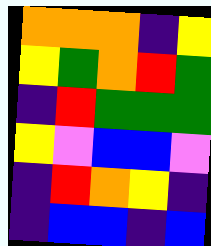[["orange", "orange", "orange", "indigo", "yellow"], ["yellow", "green", "orange", "red", "green"], ["indigo", "red", "green", "green", "green"], ["yellow", "violet", "blue", "blue", "violet"], ["indigo", "red", "orange", "yellow", "indigo"], ["indigo", "blue", "blue", "indigo", "blue"]]